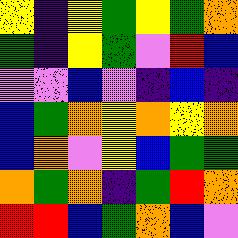[["yellow", "indigo", "yellow", "green", "yellow", "green", "orange"], ["green", "indigo", "yellow", "green", "violet", "red", "blue"], ["violet", "violet", "blue", "violet", "indigo", "blue", "indigo"], ["blue", "green", "orange", "yellow", "orange", "yellow", "orange"], ["blue", "orange", "violet", "yellow", "blue", "green", "green"], ["orange", "green", "orange", "indigo", "green", "red", "orange"], ["red", "red", "blue", "green", "orange", "blue", "violet"]]